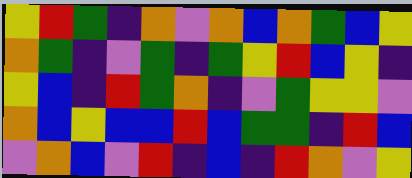[["yellow", "red", "green", "indigo", "orange", "violet", "orange", "blue", "orange", "green", "blue", "yellow"], ["orange", "green", "indigo", "violet", "green", "indigo", "green", "yellow", "red", "blue", "yellow", "indigo"], ["yellow", "blue", "indigo", "red", "green", "orange", "indigo", "violet", "green", "yellow", "yellow", "violet"], ["orange", "blue", "yellow", "blue", "blue", "red", "blue", "green", "green", "indigo", "red", "blue"], ["violet", "orange", "blue", "violet", "red", "indigo", "blue", "indigo", "red", "orange", "violet", "yellow"]]